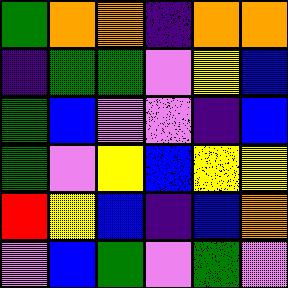[["green", "orange", "orange", "indigo", "orange", "orange"], ["indigo", "green", "green", "violet", "yellow", "blue"], ["green", "blue", "violet", "violet", "indigo", "blue"], ["green", "violet", "yellow", "blue", "yellow", "yellow"], ["red", "yellow", "blue", "indigo", "blue", "orange"], ["violet", "blue", "green", "violet", "green", "violet"]]